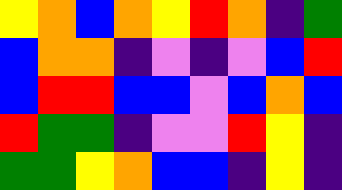[["yellow", "orange", "blue", "orange", "yellow", "red", "orange", "indigo", "green"], ["blue", "orange", "orange", "indigo", "violet", "indigo", "violet", "blue", "red"], ["blue", "red", "red", "blue", "blue", "violet", "blue", "orange", "blue"], ["red", "green", "green", "indigo", "violet", "violet", "red", "yellow", "indigo"], ["green", "green", "yellow", "orange", "blue", "blue", "indigo", "yellow", "indigo"]]